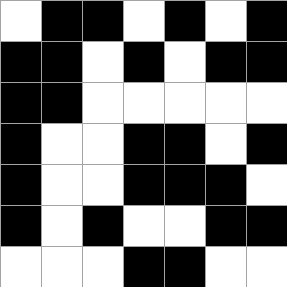[["white", "black", "black", "white", "black", "white", "black"], ["black", "black", "white", "black", "white", "black", "black"], ["black", "black", "white", "white", "white", "white", "white"], ["black", "white", "white", "black", "black", "white", "black"], ["black", "white", "white", "black", "black", "black", "white"], ["black", "white", "black", "white", "white", "black", "black"], ["white", "white", "white", "black", "black", "white", "white"]]